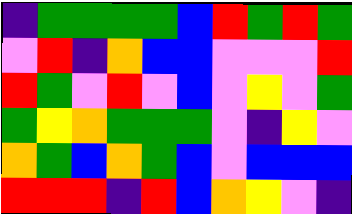[["indigo", "green", "green", "green", "green", "blue", "red", "green", "red", "green"], ["violet", "red", "indigo", "orange", "blue", "blue", "violet", "violet", "violet", "red"], ["red", "green", "violet", "red", "violet", "blue", "violet", "yellow", "violet", "green"], ["green", "yellow", "orange", "green", "green", "green", "violet", "indigo", "yellow", "violet"], ["orange", "green", "blue", "orange", "green", "blue", "violet", "blue", "blue", "blue"], ["red", "red", "red", "indigo", "red", "blue", "orange", "yellow", "violet", "indigo"]]